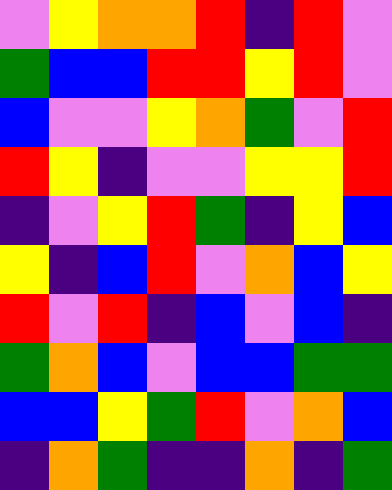[["violet", "yellow", "orange", "orange", "red", "indigo", "red", "violet"], ["green", "blue", "blue", "red", "red", "yellow", "red", "violet"], ["blue", "violet", "violet", "yellow", "orange", "green", "violet", "red"], ["red", "yellow", "indigo", "violet", "violet", "yellow", "yellow", "red"], ["indigo", "violet", "yellow", "red", "green", "indigo", "yellow", "blue"], ["yellow", "indigo", "blue", "red", "violet", "orange", "blue", "yellow"], ["red", "violet", "red", "indigo", "blue", "violet", "blue", "indigo"], ["green", "orange", "blue", "violet", "blue", "blue", "green", "green"], ["blue", "blue", "yellow", "green", "red", "violet", "orange", "blue"], ["indigo", "orange", "green", "indigo", "indigo", "orange", "indigo", "green"]]